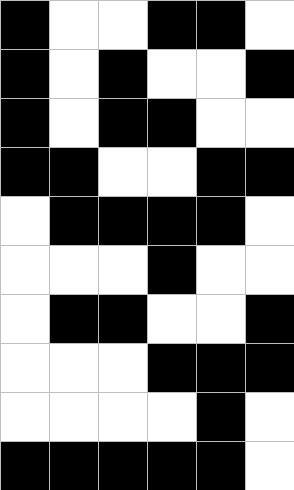[["black", "white", "white", "black", "black", "white"], ["black", "white", "black", "white", "white", "black"], ["black", "white", "black", "black", "white", "white"], ["black", "black", "white", "white", "black", "black"], ["white", "black", "black", "black", "black", "white"], ["white", "white", "white", "black", "white", "white"], ["white", "black", "black", "white", "white", "black"], ["white", "white", "white", "black", "black", "black"], ["white", "white", "white", "white", "black", "white"], ["black", "black", "black", "black", "black", "white"]]